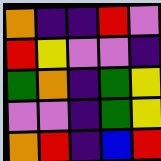[["orange", "indigo", "indigo", "red", "violet"], ["red", "yellow", "violet", "violet", "indigo"], ["green", "orange", "indigo", "green", "yellow"], ["violet", "violet", "indigo", "green", "yellow"], ["orange", "red", "indigo", "blue", "red"]]